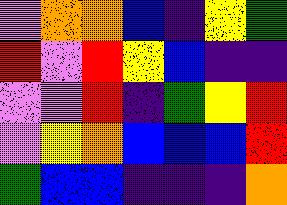[["violet", "orange", "orange", "blue", "indigo", "yellow", "green"], ["red", "violet", "red", "yellow", "blue", "indigo", "indigo"], ["violet", "violet", "red", "indigo", "green", "yellow", "red"], ["violet", "yellow", "orange", "blue", "blue", "blue", "red"], ["green", "blue", "blue", "indigo", "indigo", "indigo", "orange"]]